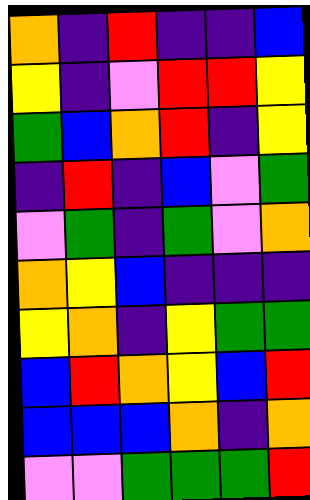[["orange", "indigo", "red", "indigo", "indigo", "blue"], ["yellow", "indigo", "violet", "red", "red", "yellow"], ["green", "blue", "orange", "red", "indigo", "yellow"], ["indigo", "red", "indigo", "blue", "violet", "green"], ["violet", "green", "indigo", "green", "violet", "orange"], ["orange", "yellow", "blue", "indigo", "indigo", "indigo"], ["yellow", "orange", "indigo", "yellow", "green", "green"], ["blue", "red", "orange", "yellow", "blue", "red"], ["blue", "blue", "blue", "orange", "indigo", "orange"], ["violet", "violet", "green", "green", "green", "red"]]